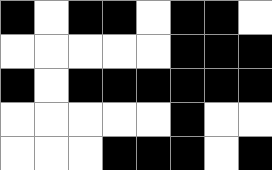[["black", "white", "black", "black", "white", "black", "black", "white"], ["white", "white", "white", "white", "white", "black", "black", "black"], ["black", "white", "black", "black", "black", "black", "black", "black"], ["white", "white", "white", "white", "white", "black", "white", "white"], ["white", "white", "white", "black", "black", "black", "white", "black"]]